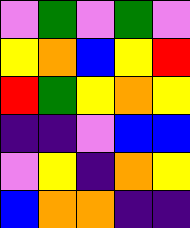[["violet", "green", "violet", "green", "violet"], ["yellow", "orange", "blue", "yellow", "red"], ["red", "green", "yellow", "orange", "yellow"], ["indigo", "indigo", "violet", "blue", "blue"], ["violet", "yellow", "indigo", "orange", "yellow"], ["blue", "orange", "orange", "indigo", "indigo"]]